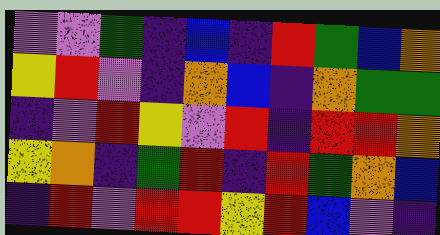[["violet", "violet", "green", "indigo", "blue", "indigo", "red", "green", "blue", "orange"], ["yellow", "red", "violet", "indigo", "orange", "blue", "indigo", "orange", "green", "green"], ["indigo", "violet", "red", "yellow", "violet", "red", "indigo", "red", "red", "orange"], ["yellow", "orange", "indigo", "green", "red", "indigo", "red", "green", "orange", "blue"], ["indigo", "red", "violet", "red", "red", "yellow", "red", "blue", "violet", "indigo"]]